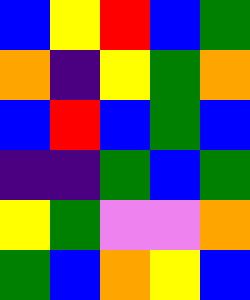[["blue", "yellow", "red", "blue", "green"], ["orange", "indigo", "yellow", "green", "orange"], ["blue", "red", "blue", "green", "blue"], ["indigo", "indigo", "green", "blue", "green"], ["yellow", "green", "violet", "violet", "orange"], ["green", "blue", "orange", "yellow", "blue"]]